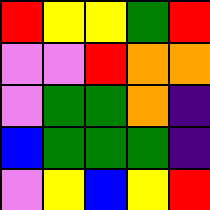[["red", "yellow", "yellow", "green", "red"], ["violet", "violet", "red", "orange", "orange"], ["violet", "green", "green", "orange", "indigo"], ["blue", "green", "green", "green", "indigo"], ["violet", "yellow", "blue", "yellow", "red"]]